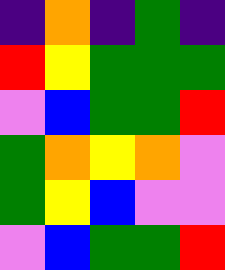[["indigo", "orange", "indigo", "green", "indigo"], ["red", "yellow", "green", "green", "green"], ["violet", "blue", "green", "green", "red"], ["green", "orange", "yellow", "orange", "violet"], ["green", "yellow", "blue", "violet", "violet"], ["violet", "blue", "green", "green", "red"]]